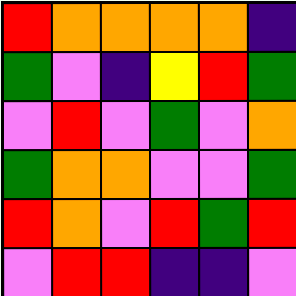[["red", "orange", "orange", "orange", "orange", "indigo"], ["green", "violet", "indigo", "yellow", "red", "green"], ["violet", "red", "violet", "green", "violet", "orange"], ["green", "orange", "orange", "violet", "violet", "green"], ["red", "orange", "violet", "red", "green", "red"], ["violet", "red", "red", "indigo", "indigo", "violet"]]